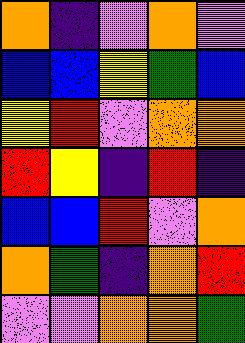[["orange", "indigo", "violet", "orange", "violet"], ["blue", "blue", "yellow", "green", "blue"], ["yellow", "red", "violet", "orange", "orange"], ["red", "yellow", "indigo", "red", "indigo"], ["blue", "blue", "red", "violet", "orange"], ["orange", "green", "indigo", "orange", "red"], ["violet", "violet", "orange", "orange", "green"]]